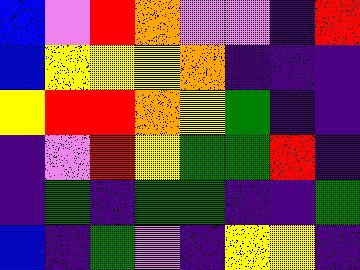[["blue", "violet", "red", "orange", "violet", "violet", "indigo", "red"], ["blue", "yellow", "yellow", "yellow", "orange", "indigo", "indigo", "indigo"], ["yellow", "red", "red", "orange", "yellow", "green", "indigo", "indigo"], ["indigo", "violet", "red", "yellow", "green", "green", "red", "indigo"], ["indigo", "green", "indigo", "green", "green", "indigo", "indigo", "green"], ["blue", "indigo", "green", "violet", "indigo", "yellow", "yellow", "indigo"]]